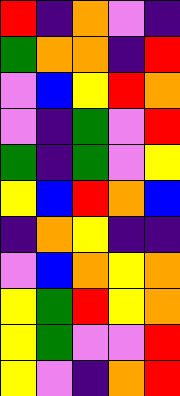[["red", "indigo", "orange", "violet", "indigo"], ["green", "orange", "orange", "indigo", "red"], ["violet", "blue", "yellow", "red", "orange"], ["violet", "indigo", "green", "violet", "red"], ["green", "indigo", "green", "violet", "yellow"], ["yellow", "blue", "red", "orange", "blue"], ["indigo", "orange", "yellow", "indigo", "indigo"], ["violet", "blue", "orange", "yellow", "orange"], ["yellow", "green", "red", "yellow", "orange"], ["yellow", "green", "violet", "violet", "red"], ["yellow", "violet", "indigo", "orange", "red"]]